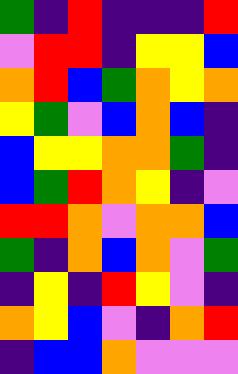[["green", "indigo", "red", "indigo", "indigo", "indigo", "red"], ["violet", "red", "red", "indigo", "yellow", "yellow", "blue"], ["orange", "red", "blue", "green", "orange", "yellow", "orange"], ["yellow", "green", "violet", "blue", "orange", "blue", "indigo"], ["blue", "yellow", "yellow", "orange", "orange", "green", "indigo"], ["blue", "green", "red", "orange", "yellow", "indigo", "violet"], ["red", "red", "orange", "violet", "orange", "orange", "blue"], ["green", "indigo", "orange", "blue", "orange", "violet", "green"], ["indigo", "yellow", "indigo", "red", "yellow", "violet", "indigo"], ["orange", "yellow", "blue", "violet", "indigo", "orange", "red"], ["indigo", "blue", "blue", "orange", "violet", "violet", "violet"]]